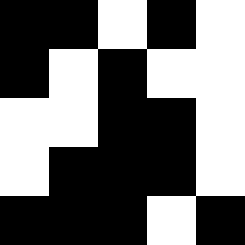[["black", "black", "white", "black", "white"], ["black", "white", "black", "white", "white"], ["white", "white", "black", "black", "white"], ["white", "black", "black", "black", "white"], ["black", "black", "black", "white", "black"]]